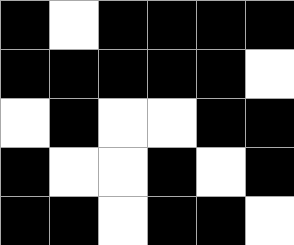[["black", "white", "black", "black", "black", "black"], ["black", "black", "black", "black", "black", "white"], ["white", "black", "white", "white", "black", "black"], ["black", "white", "white", "black", "white", "black"], ["black", "black", "white", "black", "black", "white"]]